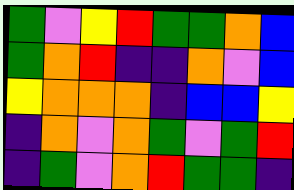[["green", "violet", "yellow", "red", "green", "green", "orange", "blue"], ["green", "orange", "red", "indigo", "indigo", "orange", "violet", "blue"], ["yellow", "orange", "orange", "orange", "indigo", "blue", "blue", "yellow"], ["indigo", "orange", "violet", "orange", "green", "violet", "green", "red"], ["indigo", "green", "violet", "orange", "red", "green", "green", "indigo"]]